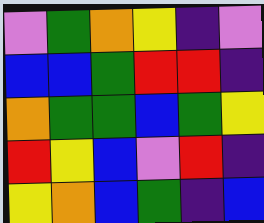[["violet", "green", "orange", "yellow", "indigo", "violet"], ["blue", "blue", "green", "red", "red", "indigo"], ["orange", "green", "green", "blue", "green", "yellow"], ["red", "yellow", "blue", "violet", "red", "indigo"], ["yellow", "orange", "blue", "green", "indigo", "blue"]]